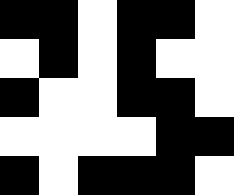[["black", "black", "white", "black", "black", "white"], ["white", "black", "white", "black", "white", "white"], ["black", "white", "white", "black", "black", "white"], ["white", "white", "white", "white", "black", "black"], ["black", "white", "black", "black", "black", "white"]]